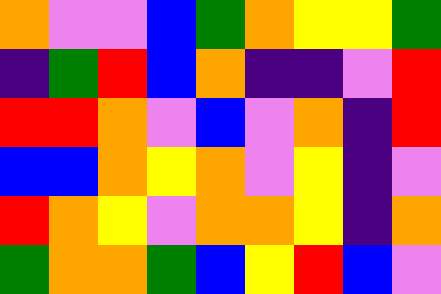[["orange", "violet", "violet", "blue", "green", "orange", "yellow", "yellow", "green"], ["indigo", "green", "red", "blue", "orange", "indigo", "indigo", "violet", "red"], ["red", "red", "orange", "violet", "blue", "violet", "orange", "indigo", "red"], ["blue", "blue", "orange", "yellow", "orange", "violet", "yellow", "indigo", "violet"], ["red", "orange", "yellow", "violet", "orange", "orange", "yellow", "indigo", "orange"], ["green", "orange", "orange", "green", "blue", "yellow", "red", "blue", "violet"]]